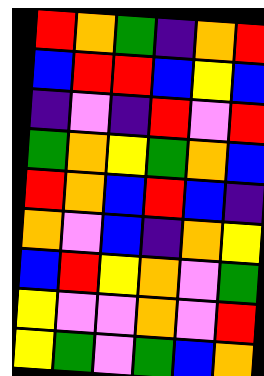[["red", "orange", "green", "indigo", "orange", "red"], ["blue", "red", "red", "blue", "yellow", "blue"], ["indigo", "violet", "indigo", "red", "violet", "red"], ["green", "orange", "yellow", "green", "orange", "blue"], ["red", "orange", "blue", "red", "blue", "indigo"], ["orange", "violet", "blue", "indigo", "orange", "yellow"], ["blue", "red", "yellow", "orange", "violet", "green"], ["yellow", "violet", "violet", "orange", "violet", "red"], ["yellow", "green", "violet", "green", "blue", "orange"]]